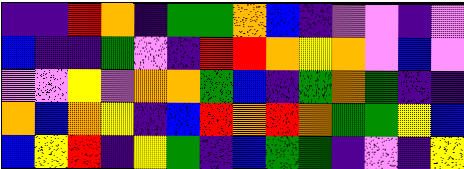[["indigo", "indigo", "red", "orange", "indigo", "green", "green", "orange", "blue", "indigo", "violet", "violet", "indigo", "violet"], ["blue", "indigo", "indigo", "green", "violet", "indigo", "red", "red", "orange", "yellow", "orange", "violet", "blue", "violet"], ["violet", "violet", "yellow", "violet", "orange", "orange", "green", "blue", "indigo", "green", "orange", "green", "indigo", "indigo"], ["orange", "blue", "orange", "yellow", "indigo", "blue", "red", "orange", "red", "orange", "green", "green", "yellow", "blue"], ["blue", "yellow", "red", "indigo", "yellow", "green", "indigo", "blue", "green", "green", "indigo", "violet", "indigo", "yellow"]]